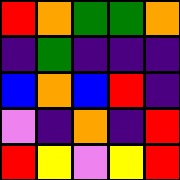[["red", "orange", "green", "green", "orange"], ["indigo", "green", "indigo", "indigo", "indigo"], ["blue", "orange", "blue", "red", "indigo"], ["violet", "indigo", "orange", "indigo", "red"], ["red", "yellow", "violet", "yellow", "red"]]